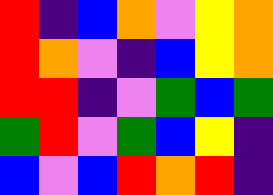[["red", "indigo", "blue", "orange", "violet", "yellow", "orange"], ["red", "orange", "violet", "indigo", "blue", "yellow", "orange"], ["red", "red", "indigo", "violet", "green", "blue", "green"], ["green", "red", "violet", "green", "blue", "yellow", "indigo"], ["blue", "violet", "blue", "red", "orange", "red", "indigo"]]